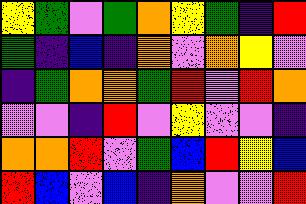[["yellow", "green", "violet", "green", "orange", "yellow", "green", "indigo", "red"], ["green", "indigo", "blue", "indigo", "orange", "violet", "orange", "yellow", "violet"], ["indigo", "green", "orange", "orange", "green", "red", "violet", "red", "orange"], ["violet", "violet", "indigo", "red", "violet", "yellow", "violet", "violet", "indigo"], ["orange", "orange", "red", "violet", "green", "blue", "red", "yellow", "blue"], ["red", "blue", "violet", "blue", "indigo", "orange", "violet", "violet", "red"]]